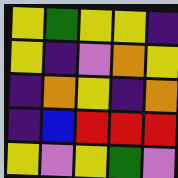[["yellow", "green", "yellow", "yellow", "indigo"], ["yellow", "indigo", "violet", "orange", "yellow"], ["indigo", "orange", "yellow", "indigo", "orange"], ["indigo", "blue", "red", "red", "red"], ["yellow", "violet", "yellow", "green", "violet"]]